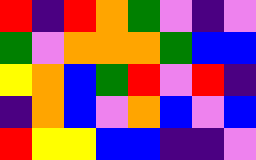[["red", "indigo", "red", "orange", "green", "violet", "indigo", "violet"], ["green", "violet", "orange", "orange", "orange", "green", "blue", "blue"], ["yellow", "orange", "blue", "green", "red", "violet", "red", "indigo"], ["indigo", "orange", "blue", "violet", "orange", "blue", "violet", "blue"], ["red", "yellow", "yellow", "blue", "blue", "indigo", "indigo", "violet"]]